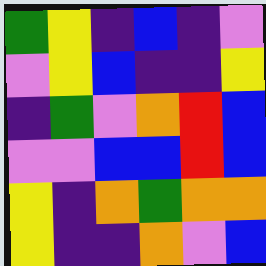[["green", "yellow", "indigo", "blue", "indigo", "violet"], ["violet", "yellow", "blue", "indigo", "indigo", "yellow"], ["indigo", "green", "violet", "orange", "red", "blue"], ["violet", "violet", "blue", "blue", "red", "blue"], ["yellow", "indigo", "orange", "green", "orange", "orange"], ["yellow", "indigo", "indigo", "orange", "violet", "blue"]]